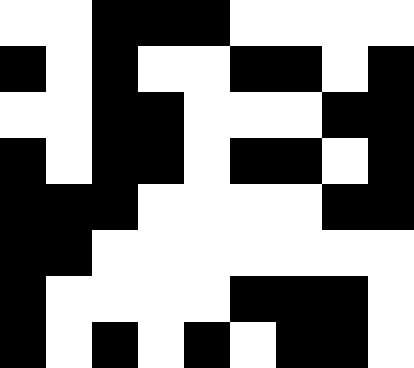[["white", "white", "black", "black", "black", "white", "white", "white", "white"], ["black", "white", "black", "white", "white", "black", "black", "white", "black"], ["white", "white", "black", "black", "white", "white", "white", "black", "black"], ["black", "white", "black", "black", "white", "black", "black", "white", "black"], ["black", "black", "black", "white", "white", "white", "white", "black", "black"], ["black", "black", "white", "white", "white", "white", "white", "white", "white"], ["black", "white", "white", "white", "white", "black", "black", "black", "white"], ["black", "white", "black", "white", "black", "white", "black", "black", "white"]]